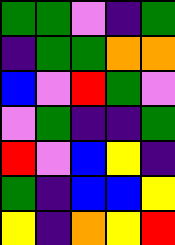[["green", "green", "violet", "indigo", "green"], ["indigo", "green", "green", "orange", "orange"], ["blue", "violet", "red", "green", "violet"], ["violet", "green", "indigo", "indigo", "green"], ["red", "violet", "blue", "yellow", "indigo"], ["green", "indigo", "blue", "blue", "yellow"], ["yellow", "indigo", "orange", "yellow", "red"]]